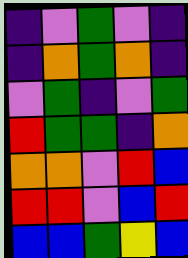[["indigo", "violet", "green", "violet", "indigo"], ["indigo", "orange", "green", "orange", "indigo"], ["violet", "green", "indigo", "violet", "green"], ["red", "green", "green", "indigo", "orange"], ["orange", "orange", "violet", "red", "blue"], ["red", "red", "violet", "blue", "red"], ["blue", "blue", "green", "yellow", "blue"]]